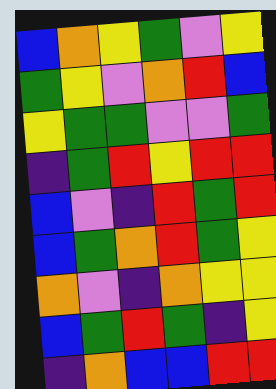[["blue", "orange", "yellow", "green", "violet", "yellow"], ["green", "yellow", "violet", "orange", "red", "blue"], ["yellow", "green", "green", "violet", "violet", "green"], ["indigo", "green", "red", "yellow", "red", "red"], ["blue", "violet", "indigo", "red", "green", "red"], ["blue", "green", "orange", "red", "green", "yellow"], ["orange", "violet", "indigo", "orange", "yellow", "yellow"], ["blue", "green", "red", "green", "indigo", "yellow"], ["indigo", "orange", "blue", "blue", "red", "red"]]